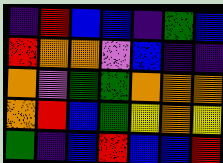[["indigo", "red", "blue", "blue", "indigo", "green", "blue"], ["red", "orange", "orange", "violet", "blue", "indigo", "indigo"], ["orange", "violet", "green", "green", "orange", "orange", "orange"], ["orange", "red", "blue", "green", "yellow", "orange", "yellow"], ["green", "indigo", "blue", "red", "blue", "blue", "red"]]